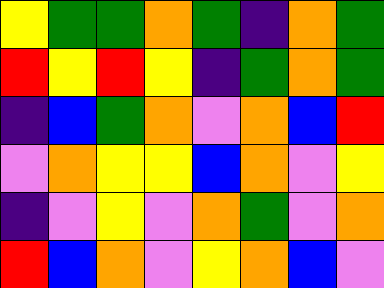[["yellow", "green", "green", "orange", "green", "indigo", "orange", "green"], ["red", "yellow", "red", "yellow", "indigo", "green", "orange", "green"], ["indigo", "blue", "green", "orange", "violet", "orange", "blue", "red"], ["violet", "orange", "yellow", "yellow", "blue", "orange", "violet", "yellow"], ["indigo", "violet", "yellow", "violet", "orange", "green", "violet", "orange"], ["red", "blue", "orange", "violet", "yellow", "orange", "blue", "violet"]]